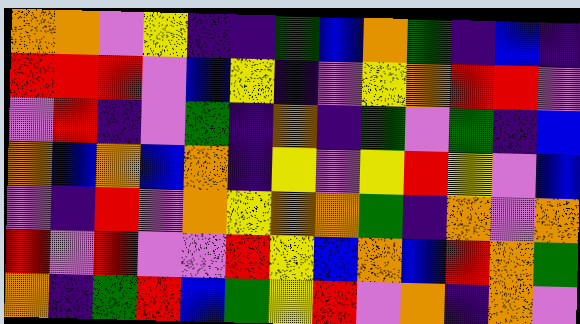[["orange", "orange", "violet", "yellow", "indigo", "indigo", "green", "blue", "orange", "green", "indigo", "blue", "indigo"], ["red", "red", "red", "violet", "blue", "yellow", "indigo", "violet", "yellow", "orange", "red", "red", "violet"], ["violet", "red", "indigo", "violet", "green", "indigo", "orange", "indigo", "green", "violet", "green", "indigo", "blue"], ["orange", "blue", "orange", "blue", "orange", "indigo", "yellow", "violet", "yellow", "red", "yellow", "violet", "blue"], ["violet", "indigo", "red", "violet", "orange", "yellow", "orange", "orange", "green", "indigo", "orange", "violet", "orange"], ["red", "violet", "red", "violet", "violet", "red", "yellow", "blue", "orange", "blue", "red", "orange", "green"], ["orange", "indigo", "green", "red", "blue", "green", "yellow", "red", "violet", "orange", "indigo", "orange", "violet"]]